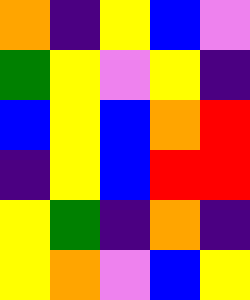[["orange", "indigo", "yellow", "blue", "violet"], ["green", "yellow", "violet", "yellow", "indigo"], ["blue", "yellow", "blue", "orange", "red"], ["indigo", "yellow", "blue", "red", "red"], ["yellow", "green", "indigo", "orange", "indigo"], ["yellow", "orange", "violet", "blue", "yellow"]]